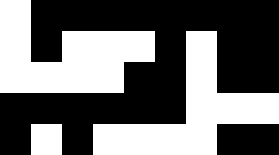[["white", "black", "black", "black", "black", "black", "black", "black", "black"], ["white", "black", "white", "white", "white", "black", "white", "black", "black"], ["white", "white", "white", "white", "black", "black", "white", "black", "black"], ["black", "black", "black", "black", "black", "black", "white", "white", "white"], ["black", "white", "black", "white", "white", "white", "white", "black", "black"]]